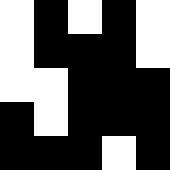[["white", "black", "white", "black", "white"], ["white", "black", "black", "black", "white"], ["white", "white", "black", "black", "black"], ["black", "white", "black", "black", "black"], ["black", "black", "black", "white", "black"]]